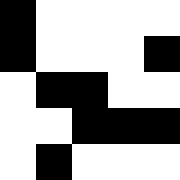[["black", "white", "white", "white", "white"], ["black", "white", "white", "white", "black"], ["white", "black", "black", "white", "white"], ["white", "white", "black", "black", "black"], ["white", "black", "white", "white", "white"]]